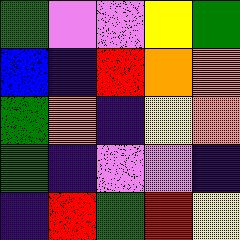[["green", "violet", "violet", "yellow", "green"], ["blue", "indigo", "red", "orange", "orange"], ["green", "orange", "indigo", "yellow", "orange"], ["green", "indigo", "violet", "violet", "indigo"], ["indigo", "red", "green", "red", "yellow"]]